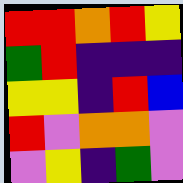[["red", "red", "orange", "red", "yellow"], ["green", "red", "indigo", "indigo", "indigo"], ["yellow", "yellow", "indigo", "red", "blue"], ["red", "violet", "orange", "orange", "violet"], ["violet", "yellow", "indigo", "green", "violet"]]